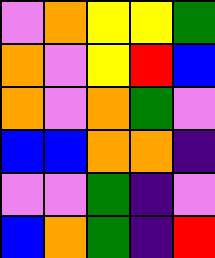[["violet", "orange", "yellow", "yellow", "green"], ["orange", "violet", "yellow", "red", "blue"], ["orange", "violet", "orange", "green", "violet"], ["blue", "blue", "orange", "orange", "indigo"], ["violet", "violet", "green", "indigo", "violet"], ["blue", "orange", "green", "indigo", "red"]]